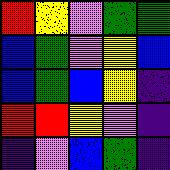[["red", "yellow", "violet", "green", "green"], ["blue", "green", "violet", "yellow", "blue"], ["blue", "green", "blue", "yellow", "indigo"], ["red", "red", "yellow", "violet", "indigo"], ["indigo", "violet", "blue", "green", "indigo"]]